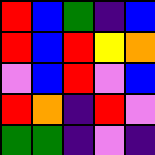[["red", "blue", "green", "indigo", "blue"], ["red", "blue", "red", "yellow", "orange"], ["violet", "blue", "red", "violet", "blue"], ["red", "orange", "indigo", "red", "violet"], ["green", "green", "indigo", "violet", "indigo"]]